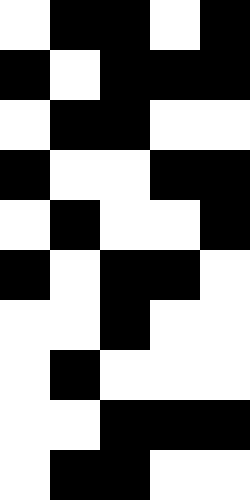[["white", "black", "black", "white", "black"], ["black", "white", "black", "black", "black"], ["white", "black", "black", "white", "white"], ["black", "white", "white", "black", "black"], ["white", "black", "white", "white", "black"], ["black", "white", "black", "black", "white"], ["white", "white", "black", "white", "white"], ["white", "black", "white", "white", "white"], ["white", "white", "black", "black", "black"], ["white", "black", "black", "white", "white"]]